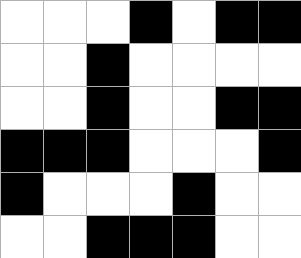[["white", "white", "white", "black", "white", "black", "black"], ["white", "white", "black", "white", "white", "white", "white"], ["white", "white", "black", "white", "white", "black", "black"], ["black", "black", "black", "white", "white", "white", "black"], ["black", "white", "white", "white", "black", "white", "white"], ["white", "white", "black", "black", "black", "white", "white"]]